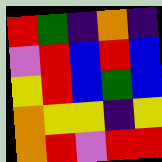[["red", "green", "indigo", "orange", "indigo"], ["violet", "red", "blue", "red", "blue"], ["yellow", "red", "blue", "green", "blue"], ["orange", "yellow", "yellow", "indigo", "yellow"], ["orange", "red", "violet", "red", "red"]]